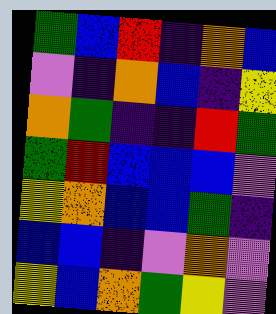[["green", "blue", "red", "indigo", "orange", "blue"], ["violet", "indigo", "orange", "blue", "indigo", "yellow"], ["orange", "green", "indigo", "indigo", "red", "green"], ["green", "red", "blue", "blue", "blue", "violet"], ["yellow", "orange", "blue", "blue", "green", "indigo"], ["blue", "blue", "indigo", "violet", "orange", "violet"], ["yellow", "blue", "orange", "green", "yellow", "violet"]]